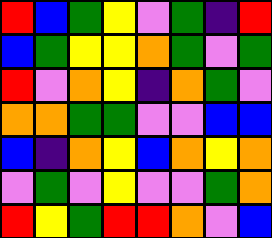[["red", "blue", "green", "yellow", "violet", "green", "indigo", "red"], ["blue", "green", "yellow", "yellow", "orange", "green", "violet", "green"], ["red", "violet", "orange", "yellow", "indigo", "orange", "green", "violet"], ["orange", "orange", "green", "green", "violet", "violet", "blue", "blue"], ["blue", "indigo", "orange", "yellow", "blue", "orange", "yellow", "orange"], ["violet", "green", "violet", "yellow", "violet", "violet", "green", "orange"], ["red", "yellow", "green", "red", "red", "orange", "violet", "blue"]]